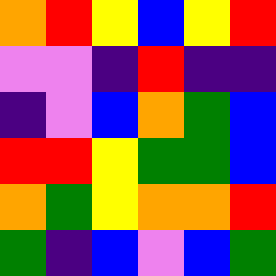[["orange", "red", "yellow", "blue", "yellow", "red"], ["violet", "violet", "indigo", "red", "indigo", "indigo"], ["indigo", "violet", "blue", "orange", "green", "blue"], ["red", "red", "yellow", "green", "green", "blue"], ["orange", "green", "yellow", "orange", "orange", "red"], ["green", "indigo", "blue", "violet", "blue", "green"]]